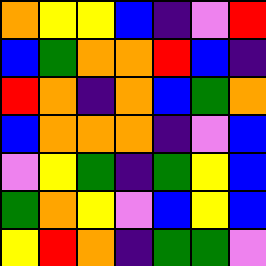[["orange", "yellow", "yellow", "blue", "indigo", "violet", "red"], ["blue", "green", "orange", "orange", "red", "blue", "indigo"], ["red", "orange", "indigo", "orange", "blue", "green", "orange"], ["blue", "orange", "orange", "orange", "indigo", "violet", "blue"], ["violet", "yellow", "green", "indigo", "green", "yellow", "blue"], ["green", "orange", "yellow", "violet", "blue", "yellow", "blue"], ["yellow", "red", "orange", "indigo", "green", "green", "violet"]]